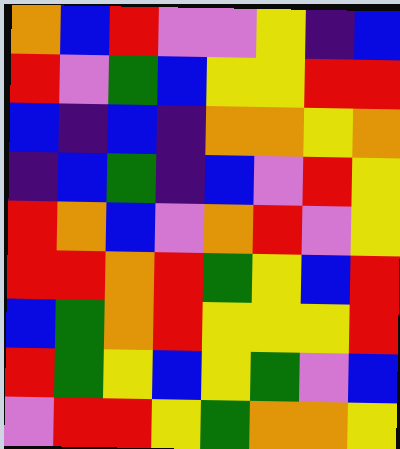[["orange", "blue", "red", "violet", "violet", "yellow", "indigo", "blue"], ["red", "violet", "green", "blue", "yellow", "yellow", "red", "red"], ["blue", "indigo", "blue", "indigo", "orange", "orange", "yellow", "orange"], ["indigo", "blue", "green", "indigo", "blue", "violet", "red", "yellow"], ["red", "orange", "blue", "violet", "orange", "red", "violet", "yellow"], ["red", "red", "orange", "red", "green", "yellow", "blue", "red"], ["blue", "green", "orange", "red", "yellow", "yellow", "yellow", "red"], ["red", "green", "yellow", "blue", "yellow", "green", "violet", "blue"], ["violet", "red", "red", "yellow", "green", "orange", "orange", "yellow"]]